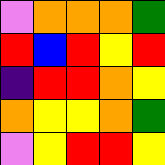[["violet", "orange", "orange", "orange", "green"], ["red", "blue", "red", "yellow", "red"], ["indigo", "red", "red", "orange", "yellow"], ["orange", "yellow", "yellow", "orange", "green"], ["violet", "yellow", "red", "red", "yellow"]]